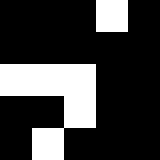[["black", "black", "black", "white", "black"], ["black", "black", "black", "black", "black"], ["white", "white", "white", "black", "black"], ["black", "black", "white", "black", "black"], ["black", "white", "black", "black", "black"]]